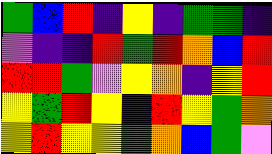[["green", "blue", "red", "indigo", "yellow", "indigo", "green", "green", "indigo"], ["violet", "indigo", "indigo", "red", "green", "red", "orange", "blue", "red"], ["red", "red", "green", "violet", "yellow", "orange", "indigo", "yellow", "red"], ["yellow", "green", "red", "yellow", "indigo", "red", "yellow", "green", "orange"], ["yellow", "red", "yellow", "yellow", "green", "orange", "blue", "green", "violet"]]